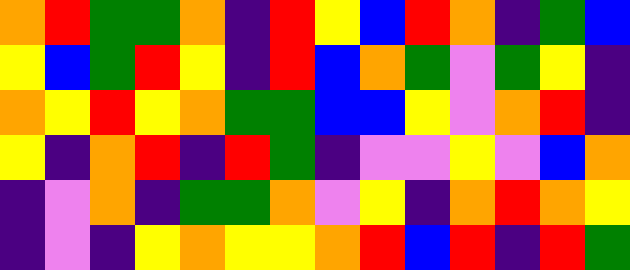[["orange", "red", "green", "green", "orange", "indigo", "red", "yellow", "blue", "red", "orange", "indigo", "green", "blue"], ["yellow", "blue", "green", "red", "yellow", "indigo", "red", "blue", "orange", "green", "violet", "green", "yellow", "indigo"], ["orange", "yellow", "red", "yellow", "orange", "green", "green", "blue", "blue", "yellow", "violet", "orange", "red", "indigo"], ["yellow", "indigo", "orange", "red", "indigo", "red", "green", "indigo", "violet", "violet", "yellow", "violet", "blue", "orange"], ["indigo", "violet", "orange", "indigo", "green", "green", "orange", "violet", "yellow", "indigo", "orange", "red", "orange", "yellow"], ["indigo", "violet", "indigo", "yellow", "orange", "yellow", "yellow", "orange", "red", "blue", "red", "indigo", "red", "green"]]